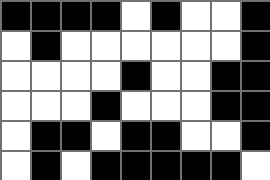[["black", "black", "black", "black", "white", "black", "white", "white", "black"], ["white", "black", "white", "white", "white", "white", "white", "white", "black"], ["white", "white", "white", "white", "black", "white", "white", "black", "black"], ["white", "white", "white", "black", "white", "white", "white", "black", "black"], ["white", "black", "black", "white", "black", "black", "white", "white", "black"], ["white", "black", "white", "black", "black", "black", "black", "black", "white"]]